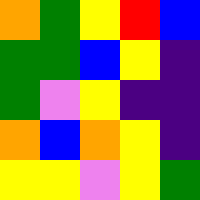[["orange", "green", "yellow", "red", "blue"], ["green", "green", "blue", "yellow", "indigo"], ["green", "violet", "yellow", "indigo", "indigo"], ["orange", "blue", "orange", "yellow", "indigo"], ["yellow", "yellow", "violet", "yellow", "green"]]